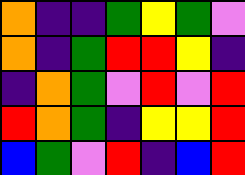[["orange", "indigo", "indigo", "green", "yellow", "green", "violet"], ["orange", "indigo", "green", "red", "red", "yellow", "indigo"], ["indigo", "orange", "green", "violet", "red", "violet", "red"], ["red", "orange", "green", "indigo", "yellow", "yellow", "red"], ["blue", "green", "violet", "red", "indigo", "blue", "red"]]